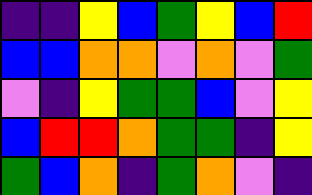[["indigo", "indigo", "yellow", "blue", "green", "yellow", "blue", "red"], ["blue", "blue", "orange", "orange", "violet", "orange", "violet", "green"], ["violet", "indigo", "yellow", "green", "green", "blue", "violet", "yellow"], ["blue", "red", "red", "orange", "green", "green", "indigo", "yellow"], ["green", "blue", "orange", "indigo", "green", "orange", "violet", "indigo"]]